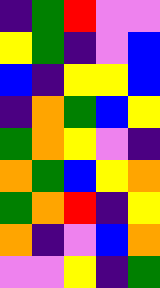[["indigo", "green", "red", "violet", "violet"], ["yellow", "green", "indigo", "violet", "blue"], ["blue", "indigo", "yellow", "yellow", "blue"], ["indigo", "orange", "green", "blue", "yellow"], ["green", "orange", "yellow", "violet", "indigo"], ["orange", "green", "blue", "yellow", "orange"], ["green", "orange", "red", "indigo", "yellow"], ["orange", "indigo", "violet", "blue", "orange"], ["violet", "violet", "yellow", "indigo", "green"]]